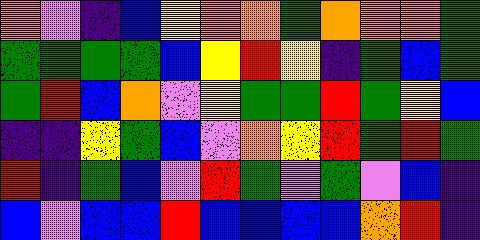[["orange", "violet", "indigo", "blue", "yellow", "orange", "orange", "green", "orange", "orange", "orange", "green"], ["green", "green", "green", "green", "blue", "yellow", "red", "yellow", "indigo", "green", "blue", "green"], ["green", "red", "blue", "orange", "violet", "yellow", "green", "green", "red", "green", "yellow", "blue"], ["indigo", "indigo", "yellow", "green", "blue", "violet", "orange", "yellow", "red", "green", "red", "green"], ["red", "indigo", "green", "blue", "violet", "red", "green", "violet", "green", "violet", "blue", "indigo"], ["blue", "violet", "blue", "blue", "red", "blue", "blue", "blue", "blue", "orange", "red", "indigo"]]